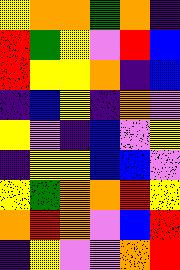[["yellow", "orange", "orange", "green", "orange", "indigo"], ["red", "green", "yellow", "violet", "red", "blue"], ["red", "yellow", "yellow", "orange", "indigo", "blue"], ["indigo", "blue", "yellow", "indigo", "orange", "violet"], ["yellow", "violet", "indigo", "blue", "violet", "yellow"], ["indigo", "yellow", "yellow", "blue", "blue", "violet"], ["yellow", "green", "orange", "orange", "red", "yellow"], ["orange", "red", "orange", "violet", "blue", "red"], ["indigo", "yellow", "violet", "violet", "orange", "red"]]